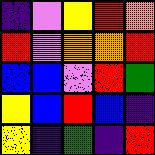[["indigo", "violet", "yellow", "red", "orange"], ["red", "violet", "orange", "orange", "red"], ["blue", "blue", "violet", "red", "green"], ["yellow", "blue", "red", "blue", "indigo"], ["yellow", "indigo", "green", "indigo", "red"]]